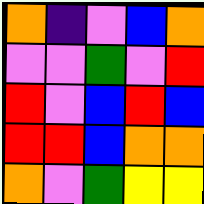[["orange", "indigo", "violet", "blue", "orange"], ["violet", "violet", "green", "violet", "red"], ["red", "violet", "blue", "red", "blue"], ["red", "red", "blue", "orange", "orange"], ["orange", "violet", "green", "yellow", "yellow"]]